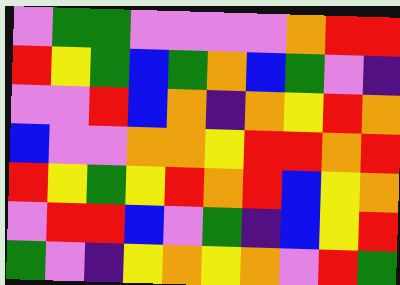[["violet", "green", "green", "violet", "violet", "violet", "violet", "orange", "red", "red"], ["red", "yellow", "green", "blue", "green", "orange", "blue", "green", "violet", "indigo"], ["violet", "violet", "red", "blue", "orange", "indigo", "orange", "yellow", "red", "orange"], ["blue", "violet", "violet", "orange", "orange", "yellow", "red", "red", "orange", "red"], ["red", "yellow", "green", "yellow", "red", "orange", "red", "blue", "yellow", "orange"], ["violet", "red", "red", "blue", "violet", "green", "indigo", "blue", "yellow", "red"], ["green", "violet", "indigo", "yellow", "orange", "yellow", "orange", "violet", "red", "green"]]